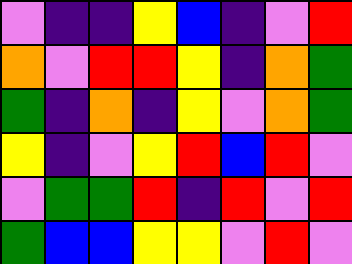[["violet", "indigo", "indigo", "yellow", "blue", "indigo", "violet", "red"], ["orange", "violet", "red", "red", "yellow", "indigo", "orange", "green"], ["green", "indigo", "orange", "indigo", "yellow", "violet", "orange", "green"], ["yellow", "indigo", "violet", "yellow", "red", "blue", "red", "violet"], ["violet", "green", "green", "red", "indigo", "red", "violet", "red"], ["green", "blue", "blue", "yellow", "yellow", "violet", "red", "violet"]]